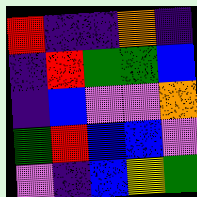[["red", "indigo", "indigo", "orange", "indigo"], ["indigo", "red", "green", "green", "blue"], ["indigo", "blue", "violet", "violet", "orange"], ["green", "red", "blue", "blue", "violet"], ["violet", "indigo", "blue", "yellow", "green"]]